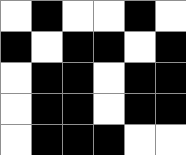[["white", "black", "white", "white", "black", "white"], ["black", "white", "black", "black", "white", "black"], ["white", "black", "black", "white", "black", "black"], ["white", "black", "black", "white", "black", "black"], ["white", "black", "black", "black", "white", "white"]]